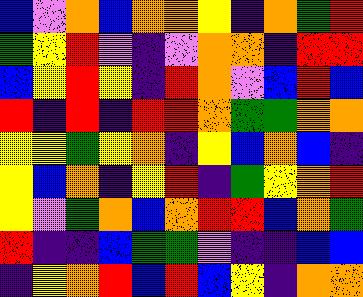[["blue", "violet", "orange", "blue", "orange", "orange", "yellow", "indigo", "orange", "green", "red"], ["green", "yellow", "red", "violet", "indigo", "violet", "orange", "orange", "indigo", "red", "red"], ["blue", "yellow", "red", "yellow", "indigo", "red", "orange", "violet", "blue", "red", "blue"], ["red", "indigo", "red", "indigo", "red", "red", "orange", "green", "green", "orange", "orange"], ["yellow", "yellow", "green", "yellow", "orange", "indigo", "yellow", "blue", "orange", "blue", "indigo"], ["yellow", "blue", "orange", "indigo", "yellow", "red", "indigo", "green", "yellow", "orange", "red"], ["yellow", "violet", "green", "orange", "blue", "orange", "red", "red", "blue", "orange", "green"], ["red", "indigo", "indigo", "blue", "green", "green", "violet", "indigo", "indigo", "blue", "blue"], ["indigo", "yellow", "orange", "red", "blue", "red", "blue", "yellow", "indigo", "orange", "orange"]]